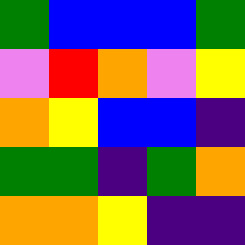[["green", "blue", "blue", "blue", "green"], ["violet", "red", "orange", "violet", "yellow"], ["orange", "yellow", "blue", "blue", "indigo"], ["green", "green", "indigo", "green", "orange"], ["orange", "orange", "yellow", "indigo", "indigo"]]